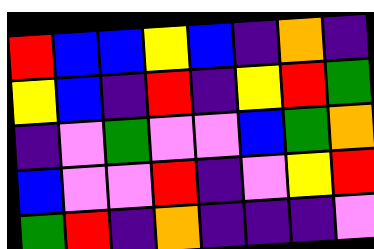[["red", "blue", "blue", "yellow", "blue", "indigo", "orange", "indigo"], ["yellow", "blue", "indigo", "red", "indigo", "yellow", "red", "green"], ["indigo", "violet", "green", "violet", "violet", "blue", "green", "orange"], ["blue", "violet", "violet", "red", "indigo", "violet", "yellow", "red"], ["green", "red", "indigo", "orange", "indigo", "indigo", "indigo", "violet"]]